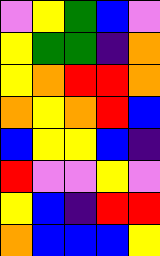[["violet", "yellow", "green", "blue", "violet"], ["yellow", "green", "green", "indigo", "orange"], ["yellow", "orange", "red", "red", "orange"], ["orange", "yellow", "orange", "red", "blue"], ["blue", "yellow", "yellow", "blue", "indigo"], ["red", "violet", "violet", "yellow", "violet"], ["yellow", "blue", "indigo", "red", "red"], ["orange", "blue", "blue", "blue", "yellow"]]